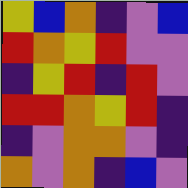[["yellow", "blue", "orange", "indigo", "violet", "blue"], ["red", "orange", "yellow", "red", "violet", "violet"], ["indigo", "yellow", "red", "indigo", "red", "violet"], ["red", "red", "orange", "yellow", "red", "indigo"], ["indigo", "violet", "orange", "orange", "violet", "indigo"], ["orange", "violet", "orange", "indigo", "blue", "violet"]]